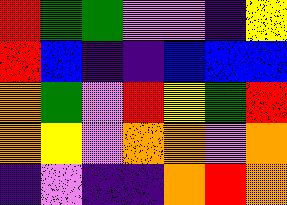[["red", "green", "green", "violet", "violet", "indigo", "yellow"], ["red", "blue", "indigo", "indigo", "blue", "blue", "blue"], ["orange", "green", "violet", "red", "yellow", "green", "red"], ["orange", "yellow", "violet", "orange", "orange", "violet", "orange"], ["indigo", "violet", "indigo", "indigo", "orange", "red", "orange"]]